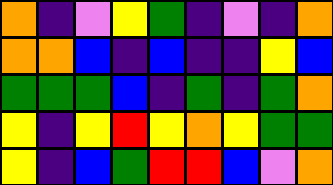[["orange", "indigo", "violet", "yellow", "green", "indigo", "violet", "indigo", "orange"], ["orange", "orange", "blue", "indigo", "blue", "indigo", "indigo", "yellow", "blue"], ["green", "green", "green", "blue", "indigo", "green", "indigo", "green", "orange"], ["yellow", "indigo", "yellow", "red", "yellow", "orange", "yellow", "green", "green"], ["yellow", "indigo", "blue", "green", "red", "red", "blue", "violet", "orange"]]